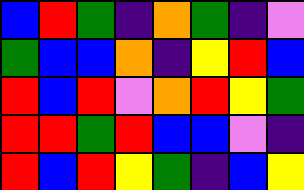[["blue", "red", "green", "indigo", "orange", "green", "indigo", "violet"], ["green", "blue", "blue", "orange", "indigo", "yellow", "red", "blue"], ["red", "blue", "red", "violet", "orange", "red", "yellow", "green"], ["red", "red", "green", "red", "blue", "blue", "violet", "indigo"], ["red", "blue", "red", "yellow", "green", "indigo", "blue", "yellow"]]